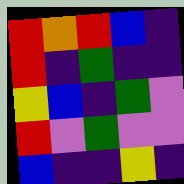[["red", "orange", "red", "blue", "indigo"], ["red", "indigo", "green", "indigo", "indigo"], ["yellow", "blue", "indigo", "green", "violet"], ["red", "violet", "green", "violet", "violet"], ["blue", "indigo", "indigo", "yellow", "indigo"]]